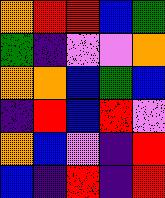[["orange", "red", "red", "blue", "green"], ["green", "indigo", "violet", "violet", "orange"], ["orange", "orange", "blue", "green", "blue"], ["indigo", "red", "blue", "red", "violet"], ["orange", "blue", "violet", "indigo", "red"], ["blue", "indigo", "red", "indigo", "red"]]